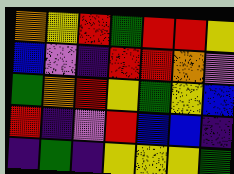[["orange", "yellow", "red", "green", "red", "red", "yellow"], ["blue", "violet", "indigo", "red", "red", "orange", "violet"], ["green", "orange", "red", "yellow", "green", "yellow", "blue"], ["red", "indigo", "violet", "red", "blue", "blue", "indigo"], ["indigo", "green", "indigo", "yellow", "yellow", "yellow", "green"]]